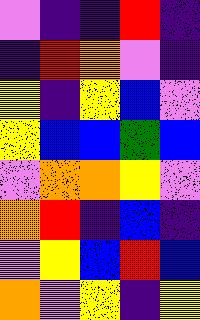[["violet", "indigo", "indigo", "red", "indigo"], ["indigo", "red", "orange", "violet", "indigo"], ["yellow", "indigo", "yellow", "blue", "violet"], ["yellow", "blue", "blue", "green", "blue"], ["violet", "orange", "orange", "yellow", "violet"], ["orange", "red", "indigo", "blue", "indigo"], ["violet", "yellow", "blue", "red", "blue"], ["orange", "violet", "yellow", "indigo", "yellow"]]